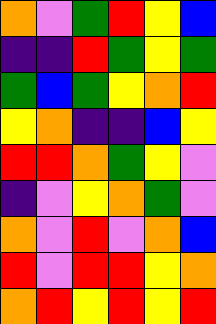[["orange", "violet", "green", "red", "yellow", "blue"], ["indigo", "indigo", "red", "green", "yellow", "green"], ["green", "blue", "green", "yellow", "orange", "red"], ["yellow", "orange", "indigo", "indigo", "blue", "yellow"], ["red", "red", "orange", "green", "yellow", "violet"], ["indigo", "violet", "yellow", "orange", "green", "violet"], ["orange", "violet", "red", "violet", "orange", "blue"], ["red", "violet", "red", "red", "yellow", "orange"], ["orange", "red", "yellow", "red", "yellow", "red"]]